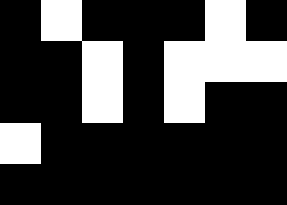[["black", "white", "black", "black", "black", "white", "black"], ["black", "black", "white", "black", "white", "white", "white"], ["black", "black", "white", "black", "white", "black", "black"], ["white", "black", "black", "black", "black", "black", "black"], ["black", "black", "black", "black", "black", "black", "black"]]